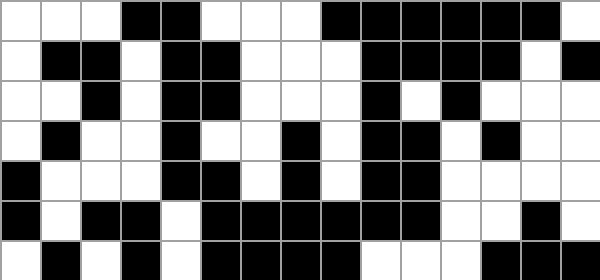[["white", "white", "white", "black", "black", "white", "white", "white", "black", "black", "black", "black", "black", "black", "white"], ["white", "black", "black", "white", "black", "black", "white", "white", "white", "black", "black", "black", "black", "white", "black"], ["white", "white", "black", "white", "black", "black", "white", "white", "white", "black", "white", "black", "white", "white", "white"], ["white", "black", "white", "white", "black", "white", "white", "black", "white", "black", "black", "white", "black", "white", "white"], ["black", "white", "white", "white", "black", "black", "white", "black", "white", "black", "black", "white", "white", "white", "white"], ["black", "white", "black", "black", "white", "black", "black", "black", "black", "black", "black", "white", "white", "black", "white"], ["white", "black", "white", "black", "white", "black", "black", "black", "black", "white", "white", "white", "black", "black", "black"]]